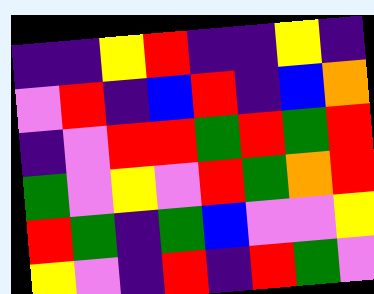[["indigo", "indigo", "yellow", "red", "indigo", "indigo", "yellow", "indigo"], ["violet", "red", "indigo", "blue", "red", "indigo", "blue", "orange"], ["indigo", "violet", "red", "red", "green", "red", "green", "red"], ["green", "violet", "yellow", "violet", "red", "green", "orange", "red"], ["red", "green", "indigo", "green", "blue", "violet", "violet", "yellow"], ["yellow", "violet", "indigo", "red", "indigo", "red", "green", "violet"]]